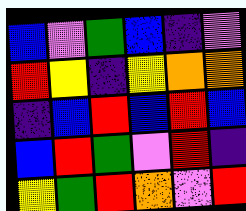[["blue", "violet", "green", "blue", "indigo", "violet"], ["red", "yellow", "indigo", "yellow", "orange", "orange"], ["indigo", "blue", "red", "blue", "red", "blue"], ["blue", "red", "green", "violet", "red", "indigo"], ["yellow", "green", "red", "orange", "violet", "red"]]